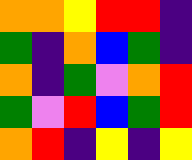[["orange", "orange", "yellow", "red", "red", "indigo"], ["green", "indigo", "orange", "blue", "green", "indigo"], ["orange", "indigo", "green", "violet", "orange", "red"], ["green", "violet", "red", "blue", "green", "red"], ["orange", "red", "indigo", "yellow", "indigo", "yellow"]]